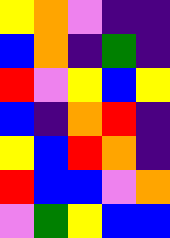[["yellow", "orange", "violet", "indigo", "indigo"], ["blue", "orange", "indigo", "green", "indigo"], ["red", "violet", "yellow", "blue", "yellow"], ["blue", "indigo", "orange", "red", "indigo"], ["yellow", "blue", "red", "orange", "indigo"], ["red", "blue", "blue", "violet", "orange"], ["violet", "green", "yellow", "blue", "blue"]]